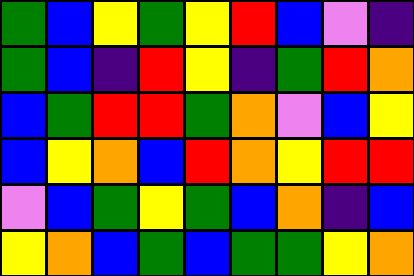[["green", "blue", "yellow", "green", "yellow", "red", "blue", "violet", "indigo"], ["green", "blue", "indigo", "red", "yellow", "indigo", "green", "red", "orange"], ["blue", "green", "red", "red", "green", "orange", "violet", "blue", "yellow"], ["blue", "yellow", "orange", "blue", "red", "orange", "yellow", "red", "red"], ["violet", "blue", "green", "yellow", "green", "blue", "orange", "indigo", "blue"], ["yellow", "orange", "blue", "green", "blue", "green", "green", "yellow", "orange"]]